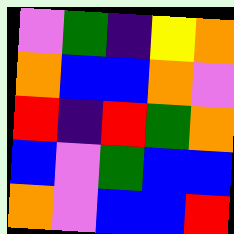[["violet", "green", "indigo", "yellow", "orange"], ["orange", "blue", "blue", "orange", "violet"], ["red", "indigo", "red", "green", "orange"], ["blue", "violet", "green", "blue", "blue"], ["orange", "violet", "blue", "blue", "red"]]